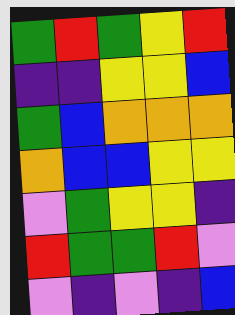[["green", "red", "green", "yellow", "red"], ["indigo", "indigo", "yellow", "yellow", "blue"], ["green", "blue", "orange", "orange", "orange"], ["orange", "blue", "blue", "yellow", "yellow"], ["violet", "green", "yellow", "yellow", "indigo"], ["red", "green", "green", "red", "violet"], ["violet", "indigo", "violet", "indigo", "blue"]]